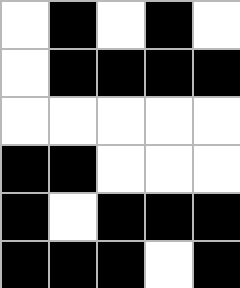[["white", "black", "white", "black", "white"], ["white", "black", "black", "black", "black"], ["white", "white", "white", "white", "white"], ["black", "black", "white", "white", "white"], ["black", "white", "black", "black", "black"], ["black", "black", "black", "white", "black"]]